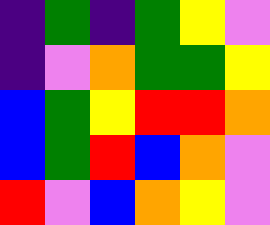[["indigo", "green", "indigo", "green", "yellow", "violet"], ["indigo", "violet", "orange", "green", "green", "yellow"], ["blue", "green", "yellow", "red", "red", "orange"], ["blue", "green", "red", "blue", "orange", "violet"], ["red", "violet", "blue", "orange", "yellow", "violet"]]